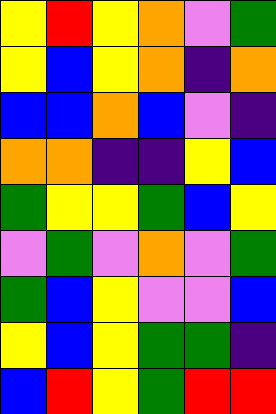[["yellow", "red", "yellow", "orange", "violet", "green"], ["yellow", "blue", "yellow", "orange", "indigo", "orange"], ["blue", "blue", "orange", "blue", "violet", "indigo"], ["orange", "orange", "indigo", "indigo", "yellow", "blue"], ["green", "yellow", "yellow", "green", "blue", "yellow"], ["violet", "green", "violet", "orange", "violet", "green"], ["green", "blue", "yellow", "violet", "violet", "blue"], ["yellow", "blue", "yellow", "green", "green", "indigo"], ["blue", "red", "yellow", "green", "red", "red"]]